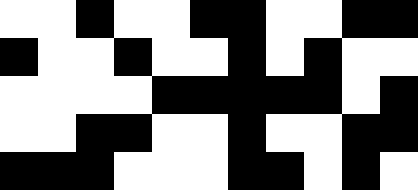[["white", "white", "black", "white", "white", "black", "black", "white", "white", "black", "black"], ["black", "white", "white", "black", "white", "white", "black", "white", "black", "white", "white"], ["white", "white", "white", "white", "black", "black", "black", "black", "black", "white", "black"], ["white", "white", "black", "black", "white", "white", "black", "white", "white", "black", "black"], ["black", "black", "black", "white", "white", "white", "black", "black", "white", "black", "white"]]